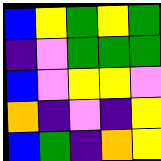[["blue", "yellow", "green", "yellow", "green"], ["indigo", "violet", "green", "green", "green"], ["blue", "violet", "yellow", "yellow", "violet"], ["orange", "indigo", "violet", "indigo", "yellow"], ["blue", "green", "indigo", "orange", "yellow"]]